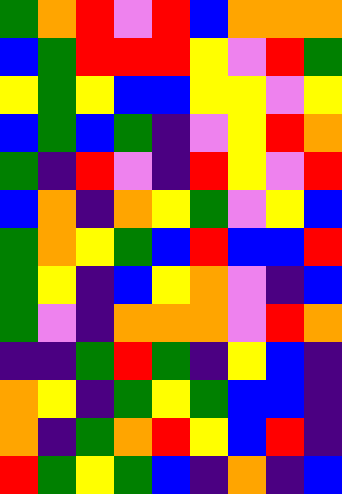[["green", "orange", "red", "violet", "red", "blue", "orange", "orange", "orange"], ["blue", "green", "red", "red", "red", "yellow", "violet", "red", "green"], ["yellow", "green", "yellow", "blue", "blue", "yellow", "yellow", "violet", "yellow"], ["blue", "green", "blue", "green", "indigo", "violet", "yellow", "red", "orange"], ["green", "indigo", "red", "violet", "indigo", "red", "yellow", "violet", "red"], ["blue", "orange", "indigo", "orange", "yellow", "green", "violet", "yellow", "blue"], ["green", "orange", "yellow", "green", "blue", "red", "blue", "blue", "red"], ["green", "yellow", "indigo", "blue", "yellow", "orange", "violet", "indigo", "blue"], ["green", "violet", "indigo", "orange", "orange", "orange", "violet", "red", "orange"], ["indigo", "indigo", "green", "red", "green", "indigo", "yellow", "blue", "indigo"], ["orange", "yellow", "indigo", "green", "yellow", "green", "blue", "blue", "indigo"], ["orange", "indigo", "green", "orange", "red", "yellow", "blue", "red", "indigo"], ["red", "green", "yellow", "green", "blue", "indigo", "orange", "indigo", "blue"]]